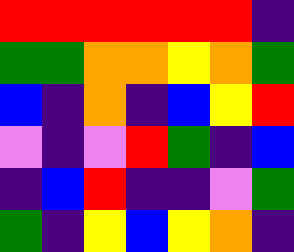[["red", "red", "red", "red", "red", "red", "indigo"], ["green", "green", "orange", "orange", "yellow", "orange", "green"], ["blue", "indigo", "orange", "indigo", "blue", "yellow", "red"], ["violet", "indigo", "violet", "red", "green", "indigo", "blue"], ["indigo", "blue", "red", "indigo", "indigo", "violet", "green"], ["green", "indigo", "yellow", "blue", "yellow", "orange", "indigo"]]